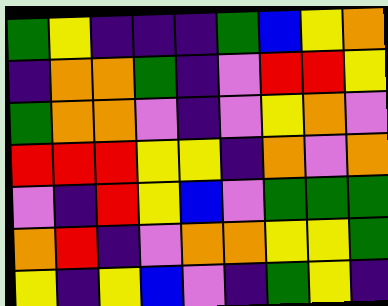[["green", "yellow", "indigo", "indigo", "indigo", "green", "blue", "yellow", "orange"], ["indigo", "orange", "orange", "green", "indigo", "violet", "red", "red", "yellow"], ["green", "orange", "orange", "violet", "indigo", "violet", "yellow", "orange", "violet"], ["red", "red", "red", "yellow", "yellow", "indigo", "orange", "violet", "orange"], ["violet", "indigo", "red", "yellow", "blue", "violet", "green", "green", "green"], ["orange", "red", "indigo", "violet", "orange", "orange", "yellow", "yellow", "green"], ["yellow", "indigo", "yellow", "blue", "violet", "indigo", "green", "yellow", "indigo"]]